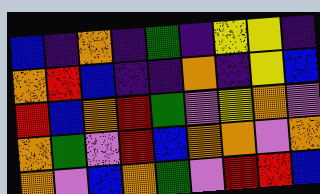[["blue", "indigo", "orange", "indigo", "green", "indigo", "yellow", "yellow", "indigo"], ["orange", "red", "blue", "indigo", "indigo", "orange", "indigo", "yellow", "blue"], ["red", "blue", "orange", "red", "green", "violet", "yellow", "orange", "violet"], ["orange", "green", "violet", "red", "blue", "orange", "orange", "violet", "orange"], ["orange", "violet", "blue", "orange", "green", "violet", "red", "red", "blue"]]